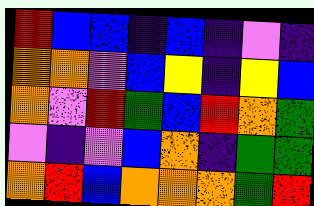[["red", "blue", "blue", "indigo", "blue", "indigo", "violet", "indigo"], ["orange", "orange", "violet", "blue", "yellow", "indigo", "yellow", "blue"], ["orange", "violet", "red", "green", "blue", "red", "orange", "green"], ["violet", "indigo", "violet", "blue", "orange", "indigo", "green", "green"], ["orange", "red", "blue", "orange", "orange", "orange", "green", "red"]]